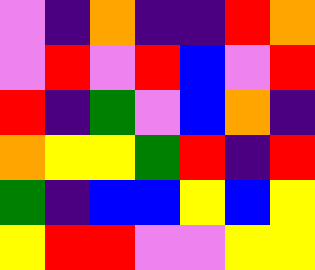[["violet", "indigo", "orange", "indigo", "indigo", "red", "orange"], ["violet", "red", "violet", "red", "blue", "violet", "red"], ["red", "indigo", "green", "violet", "blue", "orange", "indigo"], ["orange", "yellow", "yellow", "green", "red", "indigo", "red"], ["green", "indigo", "blue", "blue", "yellow", "blue", "yellow"], ["yellow", "red", "red", "violet", "violet", "yellow", "yellow"]]